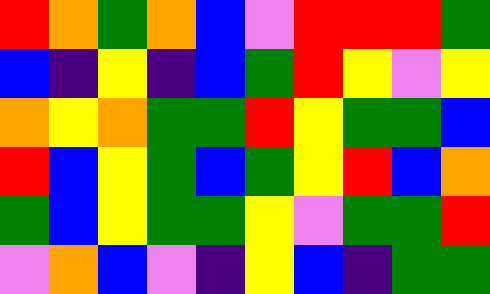[["red", "orange", "green", "orange", "blue", "violet", "red", "red", "red", "green"], ["blue", "indigo", "yellow", "indigo", "blue", "green", "red", "yellow", "violet", "yellow"], ["orange", "yellow", "orange", "green", "green", "red", "yellow", "green", "green", "blue"], ["red", "blue", "yellow", "green", "blue", "green", "yellow", "red", "blue", "orange"], ["green", "blue", "yellow", "green", "green", "yellow", "violet", "green", "green", "red"], ["violet", "orange", "blue", "violet", "indigo", "yellow", "blue", "indigo", "green", "green"]]